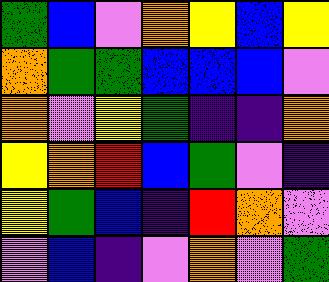[["green", "blue", "violet", "orange", "yellow", "blue", "yellow"], ["orange", "green", "green", "blue", "blue", "blue", "violet"], ["orange", "violet", "yellow", "green", "indigo", "indigo", "orange"], ["yellow", "orange", "red", "blue", "green", "violet", "indigo"], ["yellow", "green", "blue", "indigo", "red", "orange", "violet"], ["violet", "blue", "indigo", "violet", "orange", "violet", "green"]]